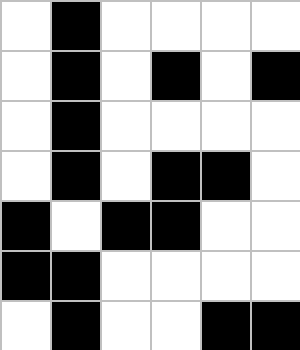[["white", "black", "white", "white", "white", "white"], ["white", "black", "white", "black", "white", "black"], ["white", "black", "white", "white", "white", "white"], ["white", "black", "white", "black", "black", "white"], ["black", "white", "black", "black", "white", "white"], ["black", "black", "white", "white", "white", "white"], ["white", "black", "white", "white", "black", "black"]]